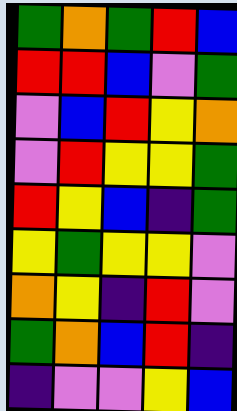[["green", "orange", "green", "red", "blue"], ["red", "red", "blue", "violet", "green"], ["violet", "blue", "red", "yellow", "orange"], ["violet", "red", "yellow", "yellow", "green"], ["red", "yellow", "blue", "indigo", "green"], ["yellow", "green", "yellow", "yellow", "violet"], ["orange", "yellow", "indigo", "red", "violet"], ["green", "orange", "blue", "red", "indigo"], ["indigo", "violet", "violet", "yellow", "blue"]]